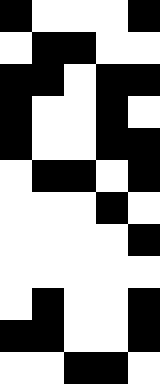[["black", "white", "white", "white", "black"], ["white", "black", "black", "white", "white"], ["black", "black", "white", "black", "black"], ["black", "white", "white", "black", "white"], ["black", "white", "white", "black", "black"], ["white", "black", "black", "white", "black"], ["white", "white", "white", "black", "white"], ["white", "white", "white", "white", "black"], ["white", "white", "white", "white", "white"], ["white", "black", "white", "white", "black"], ["black", "black", "white", "white", "black"], ["white", "white", "black", "black", "white"]]